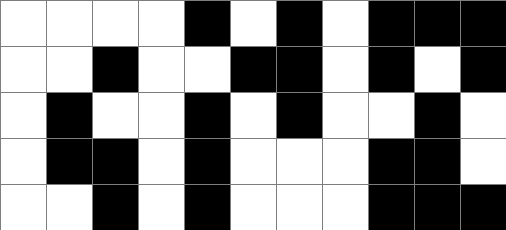[["white", "white", "white", "white", "black", "white", "black", "white", "black", "black", "black"], ["white", "white", "black", "white", "white", "black", "black", "white", "black", "white", "black"], ["white", "black", "white", "white", "black", "white", "black", "white", "white", "black", "white"], ["white", "black", "black", "white", "black", "white", "white", "white", "black", "black", "white"], ["white", "white", "black", "white", "black", "white", "white", "white", "black", "black", "black"]]